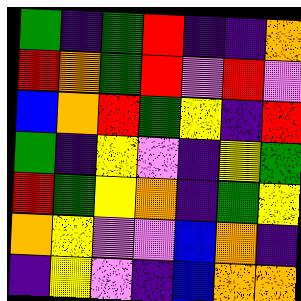[["green", "indigo", "green", "red", "indigo", "indigo", "orange"], ["red", "orange", "green", "red", "violet", "red", "violet"], ["blue", "orange", "red", "green", "yellow", "indigo", "red"], ["green", "indigo", "yellow", "violet", "indigo", "yellow", "green"], ["red", "green", "yellow", "orange", "indigo", "green", "yellow"], ["orange", "yellow", "violet", "violet", "blue", "orange", "indigo"], ["indigo", "yellow", "violet", "indigo", "blue", "orange", "orange"]]